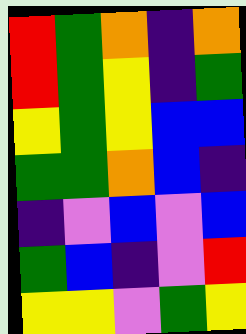[["red", "green", "orange", "indigo", "orange"], ["red", "green", "yellow", "indigo", "green"], ["yellow", "green", "yellow", "blue", "blue"], ["green", "green", "orange", "blue", "indigo"], ["indigo", "violet", "blue", "violet", "blue"], ["green", "blue", "indigo", "violet", "red"], ["yellow", "yellow", "violet", "green", "yellow"]]